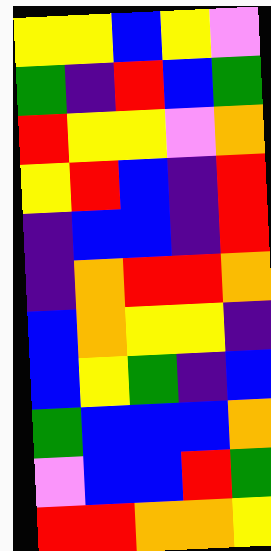[["yellow", "yellow", "blue", "yellow", "violet"], ["green", "indigo", "red", "blue", "green"], ["red", "yellow", "yellow", "violet", "orange"], ["yellow", "red", "blue", "indigo", "red"], ["indigo", "blue", "blue", "indigo", "red"], ["indigo", "orange", "red", "red", "orange"], ["blue", "orange", "yellow", "yellow", "indigo"], ["blue", "yellow", "green", "indigo", "blue"], ["green", "blue", "blue", "blue", "orange"], ["violet", "blue", "blue", "red", "green"], ["red", "red", "orange", "orange", "yellow"]]